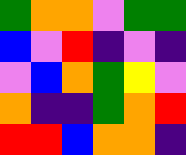[["green", "orange", "orange", "violet", "green", "green"], ["blue", "violet", "red", "indigo", "violet", "indigo"], ["violet", "blue", "orange", "green", "yellow", "violet"], ["orange", "indigo", "indigo", "green", "orange", "red"], ["red", "red", "blue", "orange", "orange", "indigo"]]